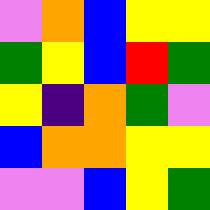[["violet", "orange", "blue", "yellow", "yellow"], ["green", "yellow", "blue", "red", "green"], ["yellow", "indigo", "orange", "green", "violet"], ["blue", "orange", "orange", "yellow", "yellow"], ["violet", "violet", "blue", "yellow", "green"]]